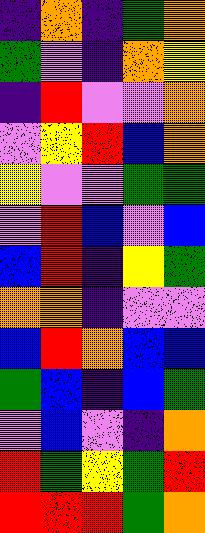[["indigo", "orange", "indigo", "green", "orange"], ["green", "violet", "indigo", "orange", "yellow"], ["indigo", "red", "violet", "violet", "orange"], ["violet", "yellow", "red", "blue", "orange"], ["yellow", "violet", "violet", "green", "green"], ["violet", "red", "blue", "violet", "blue"], ["blue", "red", "indigo", "yellow", "green"], ["orange", "orange", "indigo", "violet", "violet"], ["blue", "red", "orange", "blue", "blue"], ["green", "blue", "indigo", "blue", "green"], ["violet", "blue", "violet", "indigo", "orange"], ["red", "green", "yellow", "green", "red"], ["red", "red", "red", "green", "orange"]]